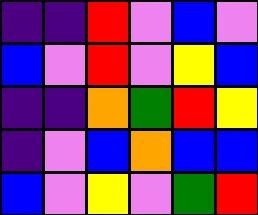[["indigo", "indigo", "red", "violet", "blue", "violet"], ["blue", "violet", "red", "violet", "yellow", "blue"], ["indigo", "indigo", "orange", "green", "red", "yellow"], ["indigo", "violet", "blue", "orange", "blue", "blue"], ["blue", "violet", "yellow", "violet", "green", "red"]]